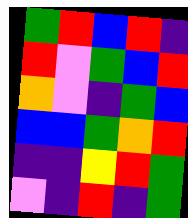[["green", "red", "blue", "red", "indigo"], ["red", "violet", "green", "blue", "red"], ["orange", "violet", "indigo", "green", "blue"], ["blue", "blue", "green", "orange", "red"], ["indigo", "indigo", "yellow", "red", "green"], ["violet", "indigo", "red", "indigo", "green"]]